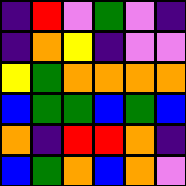[["indigo", "red", "violet", "green", "violet", "indigo"], ["indigo", "orange", "yellow", "indigo", "violet", "violet"], ["yellow", "green", "orange", "orange", "orange", "orange"], ["blue", "green", "green", "blue", "green", "blue"], ["orange", "indigo", "red", "red", "orange", "indigo"], ["blue", "green", "orange", "blue", "orange", "violet"]]